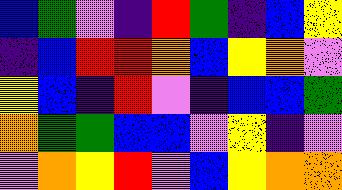[["blue", "green", "violet", "indigo", "red", "green", "indigo", "blue", "yellow"], ["indigo", "blue", "red", "red", "orange", "blue", "yellow", "orange", "violet"], ["yellow", "blue", "indigo", "red", "violet", "indigo", "blue", "blue", "green"], ["orange", "green", "green", "blue", "blue", "violet", "yellow", "indigo", "violet"], ["violet", "orange", "yellow", "red", "violet", "blue", "yellow", "orange", "orange"]]